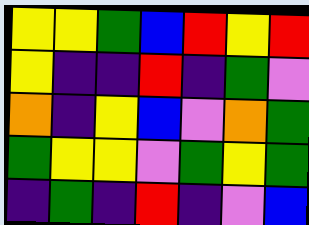[["yellow", "yellow", "green", "blue", "red", "yellow", "red"], ["yellow", "indigo", "indigo", "red", "indigo", "green", "violet"], ["orange", "indigo", "yellow", "blue", "violet", "orange", "green"], ["green", "yellow", "yellow", "violet", "green", "yellow", "green"], ["indigo", "green", "indigo", "red", "indigo", "violet", "blue"]]